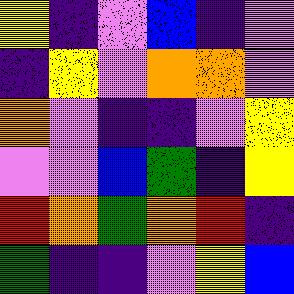[["yellow", "indigo", "violet", "blue", "indigo", "violet"], ["indigo", "yellow", "violet", "orange", "orange", "violet"], ["orange", "violet", "indigo", "indigo", "violet", "yellow"], ["violet", "violet", "blue", "green", "indigo", "yellow"], ["red", "orange", "green", "orange", "red", "indigo"], ["green", "indigo", "indigo", "violet", "yellow", "blue"]]